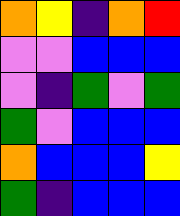[["orange", "yellow", "indigo", "orange", "red"], ["violet", "violet", "blue", "blue", "blue"], ["violet", "indigo", "green", "violet", "green"], ["green", "violet", "blue", "blue", "blue"], ["orange", "blue", "blue", "blue", "yellow"], ["green", "indigo", "blue", "blue", "blue"]]